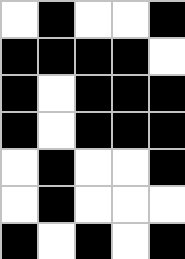[["white", "black", "white", "white", "black"], ["black", "black", "black", "black", "white"], ["black", "white", "black", "black", "black"], ["black", "white", "black", "black", "black"], ["white", "black", "white", "white", "black"], ["white", "black", "white", "white", "white"], ["black", "white", "black", "white", "black"]]